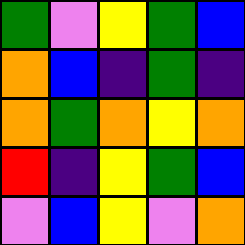[["green", "violet", "yellow", "green", "blue"], ["orange", "blue", "indigo", "green", "indigo"], ["orange", "green", "orange", "yellow", "orange"], ["red", "indigo", "yellow", "green", "blue"], ["violet", "blue", "yellow", "violet", "orange"]]